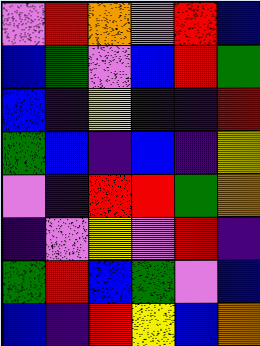[["violet", "red", "orange", "violet", "red", "blue"], ["blue", "green", "violet", "blue", "red", "green"], ["blue", "indigo", "yellow", "indigo", "indigo", "red"], ["green", "blue", "indigo", "blue", "indigo", "yellow"], ["violet", "indigo", "red", "red", "green", "orange"], ["indigo", "violet", "yellow", "violet", "red", "indigo"], ["green", "red", "blue", "green", "violet", "blue"], ["blue", "indigo", "red", "yellow", "blue", "orange"]]